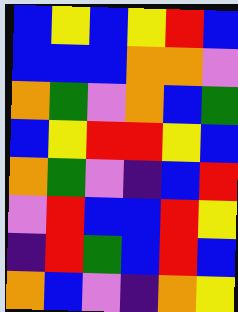[["blue", "yellow", "blue", "yellow", "red", "blue"], ["blue", "blue", "blue", "orange", "orange", "violet"], ["orange", "green", "violet", "orange", "blue", "green"], ["blue", "yellow", "red", "red", "yellow", "blue"], ["orange", "green", "violet", "indigo", "blue", "red"], ["violet", "red", "blue", "blue", "red", "yellow"], ["indigo", "red", "green", "blue", "red", "blue"], ["orange", "blue", "violet", "indigo", "orange", "yellow"]]